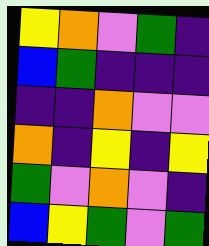[["yellow", "orange", "violet", "green", "indigo"], ["blue", "green", "indigo", "indigo", "indigo"], ["indigo", "indigo", "orange", "violet", "violet"], ["orange", "indigo", "yellow", "indigo", "yellow"], ["green", "violet", "orange", "violet", "indigo"], ["blue", "yellow", "green", "violet", "green"]]